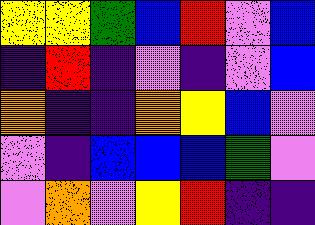[["yellow", "yellow", "green", "blue", "red", "violet", "blue"], ["indigo", "red", "indigo", "violet", "indigo", "violet", "blue"], ["orange", "indigo", "indigo", "orange", "yellow", "blue", "violet"], ["violet", "indigo", "blue", "blue", "blue", "green", "violet"], ["violet", "orange", "violet", "yellow", "red", "indigo", "indigo"]]